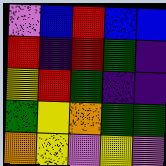[["violet", "blue", "red", "blue", "blue"], ["red", "indigo", "red", "green", "indigo"], ["yellow", "red", "green", "indigo", "indigo"], ["green", "yellow", "orange", "green", "green"], ["orange", "yellow", "violet", "yellow", "violet"]]